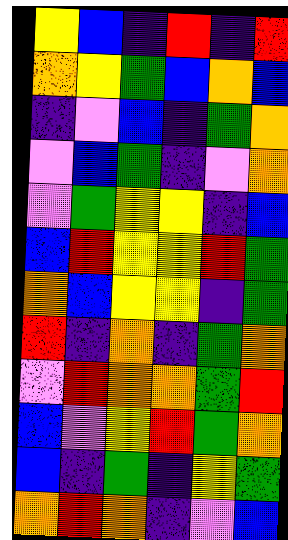[["yellow", "blue", "indigo", "red", "indigo", "red"], ["orange", "yellow", "green", "blue", "orange", "blue"], ["indigo", "violet", "blue", "indigo", "green", "orange"], ["violet", "blue", "green", "indigo", "violet", "orange"], ["violet", "green", "yellow", "yellow", "indigo", "blue"], ["blue", "red", "yellow", "yellow", "red", "green"], ["orange", "blue", "yellow", "yellow", "indigo", "green"], ["red", "indigo", "orange", "indigo", "green", "orange"], ["violet", "red", "orange", "orange", "green", "red"], ["blue", "violet", "yellow", "red", "green", "orange"], ["blue", "indigo", "green", "indigo", "yellow", "green"], ["orange", "red", "orange", "indigo", "violet", "blue"]]